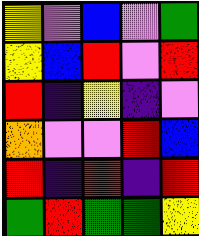[["yellow", "violet", "blue", "violet", "green"], ["yellow", "blue", "red", "violet", "red"], ["red", "indigo", "yellow", "indigo", "violet"], ["orange", "violet", "violet", "red", "blue"], ["red", "indigo", "red", "indigo", "red"], ["green", "red", "green", "green", "yellow"]]